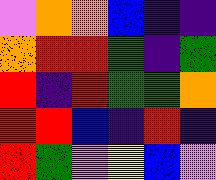[["violet", "orange", "orange", "blue", "indigo", "indigo"], ["orange", "red", "red", "green", "indigo", "green"], ["red", "indigo", "red", "green", "green", "orange"], ["red", "red", "blue", "indigo", "red", "indigo"], ["red", "green", "violet", "yellow", "blue", "violet"]]